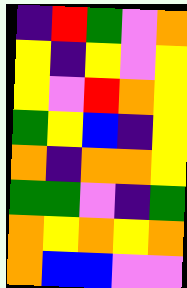[["indigo", "red", "green", "violet", "orange"], ["yellow", "indigo", "yellow", "violet", "yellow"], ["yellow", "violet", "red", "orange", "yellow"], ["green", "yellow", "blue", "indigo", "yellow"], ["orange", "indigo", "orange", "orange", "yellow"], ["green", "green", "violet", "indigo", "green"], ["orange", "yellow", "orange", "yellow", "orange"], ["orange", "blue", "blue", "violet", "violet"]]